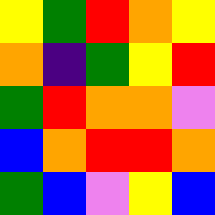[["yellow", "green", "red", "orange", "yellow"], ["orange", "indigo", "green", "yellow", "red"], ["green", "red", "orange", "orange", "violet"], ["blue", "orange", "red", "red", "orange"], ["green", "blue", "violet", "yellow", "blue"]]